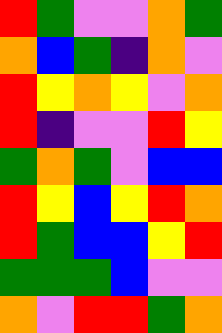[["red", "green", "violet", "violet", "orange", "green"], ["orange", "blue", "green", "indigo", "orange", "violet"], ["red", "yellow", "orange", "yellow", "violet", "orange"], ["red", "indigo", "violet", "violet", "red", "yellow"], ["green", "orange", "green", "violet", "blue", "blue"], ["red", "yellow", "blue", "yellow", "red", "orange"], ["red", "green", "blue", "blue", "yellow", "red"], ["green", "green", "green", "blue", "violet", "violet"], ["orange", "violet", "red", "red", "green", "orange"]]